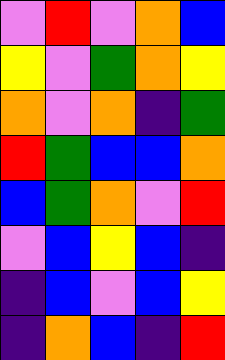[["violet", "red", "violet", "orange", "blue"], ["yellow", "violet", "green", "orange", "yellow"], ["orange", "violet", "orange", "indigo", "green"], ["red", "green", "blue", "blue", "orange"], ["blue", "green", "orange", "violet", "red"], ["violet", "blue", "yellow", "blue", "indigo"], ["indigo", "blue", "violet", "blue", "yellow"], ["indigo", "orange", "blue", "indigo", "red"]]